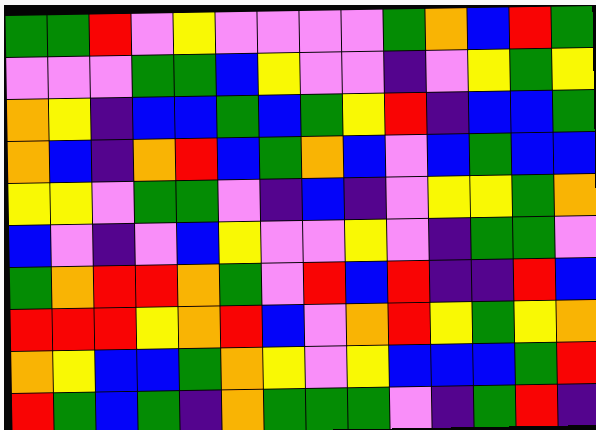[["green", "green", "red", "violet", "yellow", "violet", "violet", "violet", "violet", "green", "orange", "blue", "red", "green"], ["violet", "violet", "violet", "green", "green", "blue", "yellow", "violet", "violet", "indigo", "violet", "yellow", "green", "yellow"], ["orange", "yellow", "indigo", "blue", "blue", "green", "blue", "green", "yellow", "red", "indigo", "blue", "blue", "green"], ["orange", "blue", "indigo", "orange", "red", "blue", "green", "orange", "blue", "violet", "blue", "green", "blue", "blue"], ["yellow", "yellow", "violet", "green", "green", "violet", "indigo", "blue", "indigo", "violet", "yellow", "yellow", "green", "orange"], ["blue", "violet", "indigo", "violet", "blue", "yellow", "violet", "violet", "yellow", "violet", "indigo", "green", "green", "violet"], ["green", "orange", "red", "red", "orange", "green", "violet", "red", "blue", "red", "indigo", "indigo", "red", "blue"], ["red", "red", "red", "yellow", "orange", "red", "blue", "violet", "orange", "red", "yellow", "green", "yellow", "orange"], ["orange", "yellow", "blue", "blue", "green", "orange", "yellow", "violet", "yellow", "blue", "blue", "blue", "green", "red"], ["red", "green", "blue", "green", "indigo", "orange", "green", "green", "green", "violet", "indigo", "green", "red", "indigo"]]